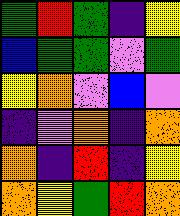[["green", "red", "green", "indigo", "yellow"], ["blue", "green", "green", "violet", "green"], ["yellow", "orange", "violet", "blue", "violet"], ["indigo", "violet", "orange", "indigo", "orange"], ["orange", "indigo", "red", "indigo", "yellow"], ["orange", "yellow", "green", "red", "orange"]]